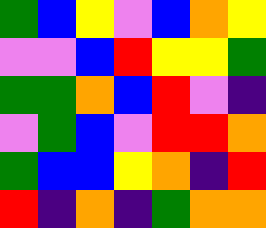[["green", "blue", "yellow", "violet", "blue", "orange", "yellow"], ["violet", "violet", "blue", "red", "yellow", "yellow", "green"], ["green", "green", "orange", "blue", "red", "violet", "indigo"], ["violet", "green", "blue", "violet", "red", "red", "orange"], ["green", "blue", "blue", "yellow", "orange", "indigo", "red"], ["red", "indigo", "orange", "indigo", "green", "orange", "orange"]]